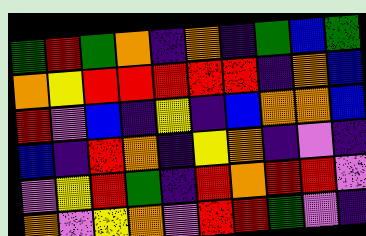[["green", "red", "green", "orange", "indigo", "orange", "indigo", "green", "blue", "green"], ["orange", "yellow", "red", "red", "red", "red", "red", "indigo", "orange", "blue"], ["red", "violet", "blue", "indigo", "yellow", "indigo", "blue", "orange", "orange", "blue"], ["blue", "indigo", "red", "orange", "indigo", "yellow", "orange", "indigo", "violet", "indigo"], ["violet", "yellow", "red", "green", "indigo", "red", "orange", "red", "red", "violet"], ["orange", "violet", "yellow", "orange", "violet", "red", "red", "green", "violet", "indigo"]]